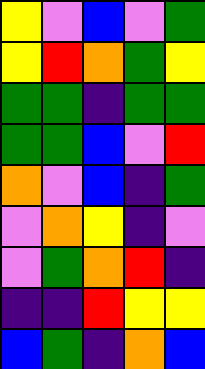[["yellow", "violet", "blue", "violet", "green"], ["yellow", "red", "orange", "green", "yellow"], ["green", "green", "indigo", "green", "green"], ["green", "green", "blue", "violet", "red"], ["orange", "violet", "blue", "indigo", "green"], ["violet", "orange", "yellow", "indigo", "violet"], ["violet", "green", "orange", "red", "indigo"], ["indigo", "indigo", "red", "yellow", "yellow"], ["blue", "green", "indigo", "orange", "blue"]]